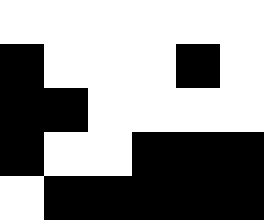[["white", "white", "white", "white", "white", "white"], ["black", "white", "white", "white", "black", "white"], ["black", "black", "white", "white", "white", "white"], ["black", "white", "white", "black", "black", "black"], ["white", "black", "black", "black", "black", "black"]]